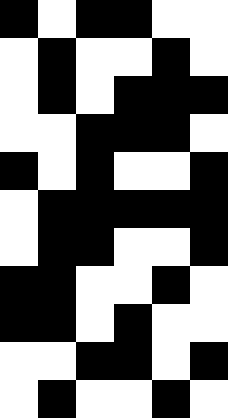[["black", "white", "black", "black", "white", "white"], ["white", "black", "white", "white", "black", "white"], ["white", "black", "white", "black", "black", "black"], ["white", "white", "black", "black", "black", "white"], ["black", "white", "black", "white", "white", "black"], ["white", "black", "black", "black", "black", "black"], ["white", "black", "black", "white", "white", "black"], ["black", "black", "white", "white", "black", "white"], ["black", "black", "white", "black", "white", "white"], ["white", "white", "black", "black", "white", "black"], ["white", "black", "white", "white", "black", "white"]]